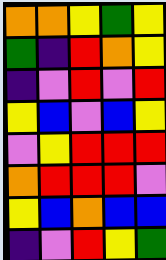[["orange", "orange", "yellow", "green", "yellow"], ["green", "indigo", "red", "orange", "yellow"], ["indigo", "violet", "red", "violet", "red"], ["yellow", "blue", "violet", "blue", "yellow"], ["violet", "yellow", "red", "red", "red"], ["orange", "red", "red", "red", "violet"], ["yellow", "blue", "orange", "blue", "blue"], ["indigo", "violet", "red", "yellow", "green"]]